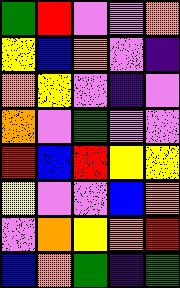[["green", "red", "violet", "violet", "orange"], ["yellow", "blue", "orange", "violet", "indigo"], ["orange", "yellow", "violet", "indigo", "violet"], ["orange", "violet", "green", "violet", "violet"], ["red", "blue", "red", "yellow", "yellow"], ["yellow", "violet", "violet", "blue", "orange"], ["violet", "orange", "yellow", "orange", "red"], ["blue", "orange", "green", "indigo", "green"]]